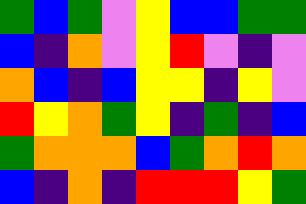[["green", "blue", "green", "violet", "yellow", "blue", "blue", "green", "green"], ["blue", "indigo", "orange", "violet", "yellow", "red", "violet", "indigo", "violet"], ["orange", "blue", "indigo", "blue", "yellow", "yellow", "indigo", "yellow", "violet"], ["red", "yellow", "orange", "green", "yellow", "indigo", "green", "indigo", "blue"], ["green", "orange", "orange", "orange", "blue", "green", "orange", "red", "orange"], ["blue", "indigo", "orange", "indigo", "red", "red", "red", "yellow", "green"]]